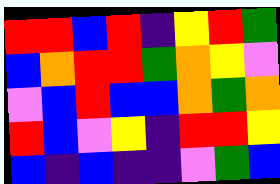[["red", "red", "blue", "red", "indigo", "yellow", "red", "green"], ["blue", "orange", "red", "red", "green", "orange", "yellow", "violet"], ["violet", "blue", "red", "blue", "blue", "orange", "green", "orange"], ["red", "blue", "violet", "yellow", "indigo", "red", "red", "yellow"], ["blue", "indigo", "blue", "indigo", "indigo", "violet", "green", "blue"]]